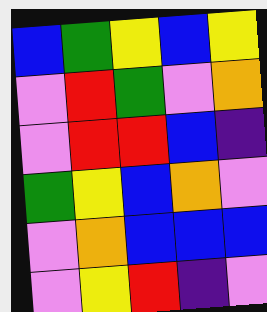[["blue", "green", "yellow", "blue", "yellow"], ["violet", "red", "green", "violet", "orange"], ["violet", "red", "red", "blue", "indigo"], ["green", "yellow", "blue", "orange", "violet"], ["violet", "orange", "blue", "blue", "blue"], ["violet", "yellow", "red", "indigo", "violet"]]